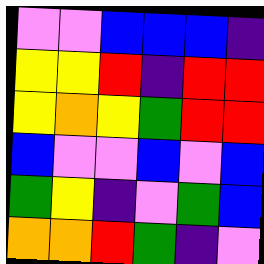[["violet", "violet", "blue", "blue", "blue", "indigo"], ["yellow", "yellow", "red", "indigo", "red", "red"], ["yellow", "orange", "yellow", "green", "red", "red"], ["blue", "violet", "violet", "blue", "violet", "blue"], ["green", "yellow", "indigo", "violet", "green", "blue"], ["orange", "orange", "red", "green", "indigo", "violet"]]